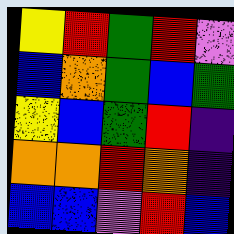[["yellow", "red", "green", "red", "violet"], ["blue", "orange", "green", "blue", "green"], ["yellow", "blue", "green", "red", "indigo"], ["orange", "orange", "red", "orange", "indigo"], ["blue", "blue", "violet", "red", "blue"]]